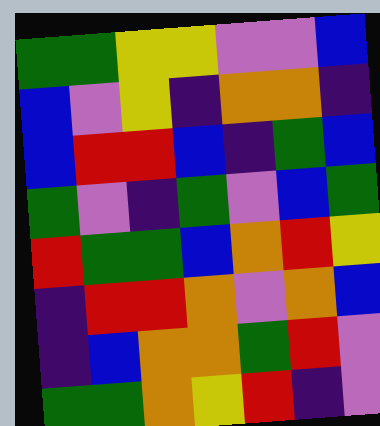[["green", "green", "yellow", "yellow", "violet", "violet", "blue"], ["blue", "violet", "yellow", "indigo", "orange", "orange", "indigo"], ["blue", "red", "red", "blue", "indigo", "green", "blue"], ["green", "violet", "indigo", "green", "violet", "blue", "green"], ["red", "green", "green", "blue", "orange", "red", "yellow"], ["indigo", "red", "red", "orange", "violet", "orange", "blue"], ["indigo", "blue", "orange", "orange", "green", "red", "violet"], ["green", "green", "orange", "yellow", "red", "indigo", "violet"]]